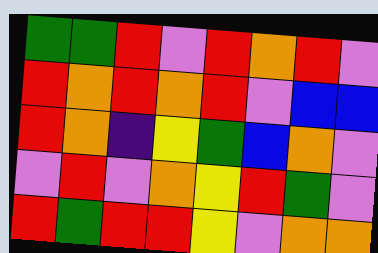[["green", "green", "red", "violet", "red", "orange", "red", "violet"], ["red", "orange", "red", "orange", "red", "violet", "blue", "blue"], ["red", "orange", "indigo", "yellow", "green", "blue", "orange", "violet"], ["violet", "red", "violet", "orange", "yellow", "red", "green", "violet"], ["red", "green", "red", "red", "yellow", "violet", "orange", "orange"]]